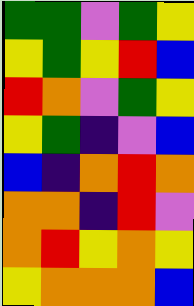[["green", "green", "violet", "green", "yellow"], ["yellow", "green", "yellow", "red", "blue"], ["red", "orange", "violet", "green", "yellow"], ["yellow", "green", "indigo", "violet", "blue"], ["blue", "indigo", "orange", "red", "orange"], ["orange", "orange", "indigo", "red", "violet"], ["orange", "red", "yellow", "orange", "yellow"], ["yellow", "orange", "orange", "orange", "blue"]]